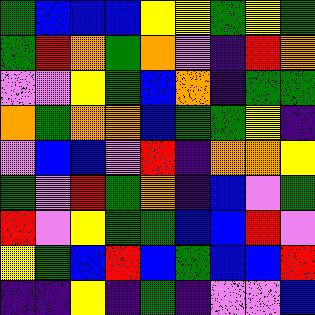[["green", "blue", "blue", "blue", "yellow", "yellow", "green", "yellow", "green"], ["green", "red", "orange", "green", "orange", "violet", "indigo", "red", "orange"], ["violet", "violet", "yellow", "green", "blue", "orange", "indigo", "green", "green"], ["orange", "green", "orange", "orange", "blue", "green", "green", "yellow", "indigo"], ["violet", "blue", "blue", "violet", "red", "indigo", "orange", "orange", "yellow"], ["green", "violet", "red", "green", "orange", "indigo", "blue", "violet", "green"], ["red", "violet", "yellow", "green", "green", "blue", "blue", "red", "violet"], ["yellow", "green", "blue", "red", "blue", "green", "blue", "blue", "red"], ["indigo", "indigo", "yellow", "indigo", "green", "indigo", "violet", "violet", "blue"]]